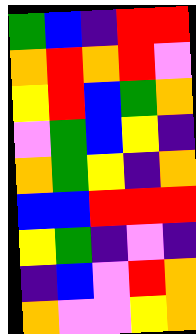[["green", "blue", "indigo", "red", "red"], ["orange", "red", "orange", "red", "violet"], ["yellow", "red", "blue", "green", "orange"], ["violet", "green", "blue", "yellow", "indigo"], ["orange", "green", "yellow", "indigo", "orange"], ["blue", "blue", "red", "red", "red"], ["yellow", "green", "indigo", "violet", "indigo"], ["indigo", "blue", "violet", "red", "orange"], ["orange", "violet", "violet", "yellow", "orange"]]